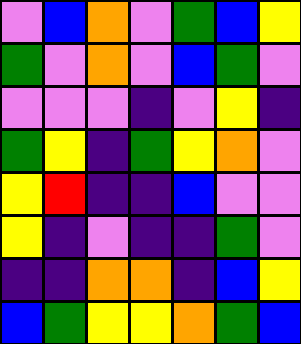[["violet", "blue", "orange", "violet", "green", "blue", "yellow"], ["green", "violet", "orange", "violet", "blue", "green", "violet"], ["violet", "violet", "violet", "indigo", "violet", "yellow", "indigo"], ["green", "yellow", "indigo", "green", "yellow", "orange", "violet"], ["yellow", "red", "indigo", "indigo", "blue", "violet", "violet"], ["yellow", "indigo", "violet", "indigo", "indigo", "green", "violet"], ["indigo", "indigo", "orange", "orange", "indigo", "blue", "yellow"], ["blue", "green", "yellow", "yellow", "orange", "green", "blue"]]